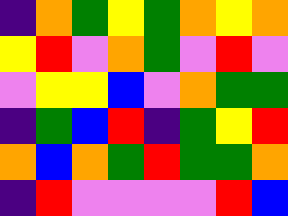[["indigo", "orange", "green", "yellow", "green", "orange", "yellow", "orange"], ["yellow", "red", "violet", "orange", "green", "violet", "red", "violet"], ["violet", "yellow", "yellow", "blue", "violet", "orange", "green", "green"], ["indigo", "green", "blue", "red", "indigo", "green", "yellow", "red"], ["orange", "blue", "orange", "green", "red", "green", "green", "orange"], ["indigo", "red", "violet", "violet", "violet", "violet", "red", "blue"]]